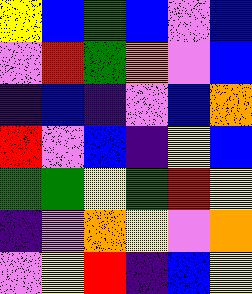[["yellow", "blue", "green", "blue", "violet", "blue"], ["violet", "red", "green", "orange", "violet", "blue"], ["indigo", "blue", "indigo", "violet", "blue", "orange"], ["red", "violet", "blue", "indigo", "yellow", "blue"], ["green", "green", "yellow", "green", "red", "yellow"], ["indigo", "violet", "orange", "yellow", "violet", "orange"], ["violet", "yellow", "red", "indigo", "blue", "yellow"]]